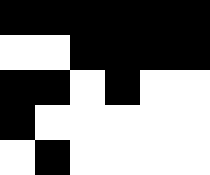[["black", "black", "black", "black", "black", "black"], ["white", "white", "black", "black", "black", "black"], ["black", "black", "white", "black", "white", "white"], ["black", "white", "white", "white", "white", "white"], ["white", "black", "white", "white", "white", "white"]]